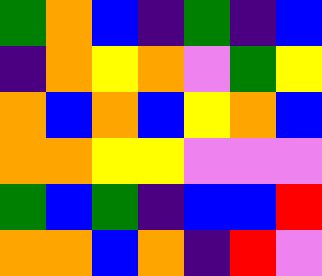[["green", "orange", "blue", "indigo", "green", "indigo", "blue"], ["indigo", "orange", "yellow", "orange", "violet", "green", "yellow"], ["orange", "blue", "orange", "blue", "yellow", "orange", "blue"], ["orange", "orange", "yellow", "yellow", "violet", "violet", "violet"], ["green", "blue", "green", "indigo", "blue", "blue", "red"], ["orange", "orange", "blue", "orange", "indigo", "red", "violet"]]